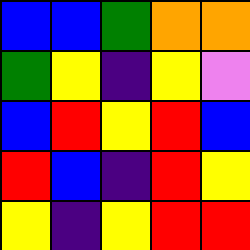[["blue", "blue", "green", "orange", "orange"], ["green", "yellow", "indigo", "yellow", "violet"], ["blue", "red", "yellow", "red", "blue"], ["red", "blue", "indigo", "red", "yellow"], ["yellow", "indigo", "yellow", "red", "red"]]